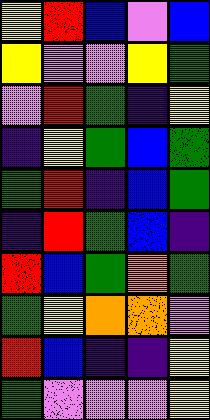[["yellow", "red", "blue", "violet", "blue"], ["yellow", "violet", "violet", "yellow", "green"], ["violet", "red", "green", "indigo", "yellow"], ["indigo", "yellow", "green", "blue", "green"], ["green", "red", "indigo", "blue", "green"], ["indigo", "red", "green", "blue", "indigo"], ["red", "blue", "green", "orange", "green"], ["green", "yellow", "orange", "orange", "violet"], ["red", "blue", "indigo", "indigo", "yellow"], ["green", "violet", "violet", "violet", "yellow"]]